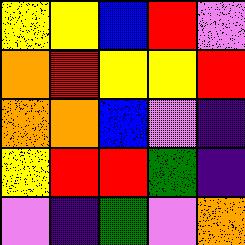[["yellow", "yellow", "blue", "red", "violet"], ["orange", "red", "yellow", "yellow", "red"], ["orange", "orange", "blue", "violet", "indigo"], ["yellow", "red", "red", "green", "indigo"], ["violet", "indigo", "green", "violet", "orange"]]